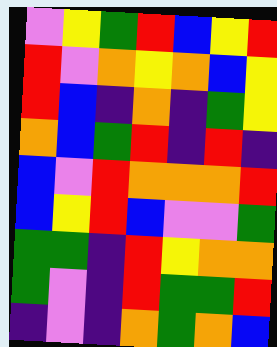[["violet", "yellow", "green", "red", "blue", "yellow", "red"], ["red", "violet", "orange", "yellow", "orange", "blue", "yellow"], ["red", "blue", "indigo", "orange", "indigo", "green", "yellow"], ["orange", "blue", "green", "red", "indigo", "red", "indigo"], ["blue", "violet", "red", "orange", "orange", "orange", "red"], ["blue", "yellow", "red", "blue", "violet", "violet", "green"], ["green", "green", "indigo", "red", "yellow", "orange", "orange"], ["green", "violet", "indigo", "red", "green", "green", "red"], ["indigo", "violet", "indigo", "orange", "green", "orange", "blue"]]